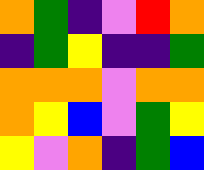[["orange", "green", "indigo", "violet", "red", "orange"], ["indigo", "green", "yellow", "indigo", "indigo", "green"], ["orange", "orange", "orange", "violet", "orange", "orange"], ["orange", "yellow", "blue", "violet", "green", "yellow"], ["yellow", "violet", "orange", "indigo", "green", "blue"]]